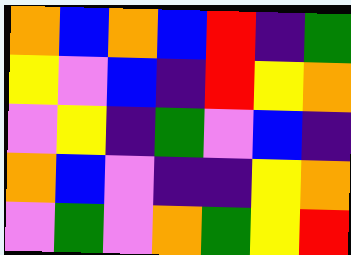[["orange", "blue", "orange", "blue", "red", "indigo", "green"], ["yellow", "violet", "blue", "indigo", "red", "yellow", "orange"], ["violet", "yellow", "indigo", "green", "violet", "blue", "indigo"], ["orange", "blue", "violet", "indigo", "indigo", "yellow", "orange"], ["violet", "green", "violet", "orange", "green", "yellow", "red"]]